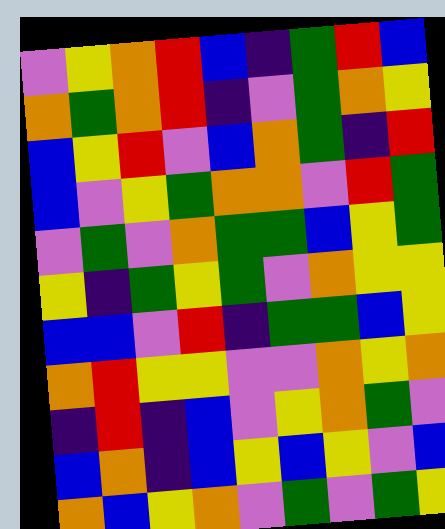[["violet", "yellow", "orange", "red", "blue", "indigo", "green", "red", "blue"], ["orange", "green", "orange", "red", "indigo", "violet", "green", "orange", "yellow"], ["blue", "yellow", "red", "violet", "blue", "orange", "green", "indigo", "red"], ["blue", "violet", "yellow", "green", "orange", "orange", "violet", "red", "green"], ["violet", "green", "violet", "orange", "green", "green", "blue", "yellow", "green"], ["yellow", "indigo", "green", "yellow", "green", "violet", "orange", "yellow", "yellow"], ["blue", "blue", "violet", "red", "indigo", "green", "green", "blue", "yellow"], ["orange", "red", "yellow", "yellow", "violet", "violet", "orange", "yellow", "orange"], ["indigo", "red", "indigo", "blue", "violet", "yellow", "orange", "green", "violet"], ["blue", "orange", "indigo", "blue", "yellow", "blue", "yellow", "violet", "blue"], ["orange", "blue", "yellow", "orange", "violet", "green", "violet", "green", "yellow"]]